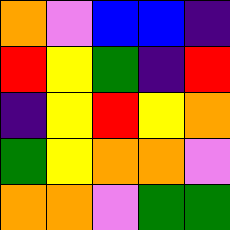[["orange", "violet", "blue", "blue", "indigo"], ["red", "yellow", "green", "indigo", "red"], ["indigo", "yellow", "red", "yellow", "orange"], ["green", "yellow", "orange", "orange", "violet"], ["orange", "orange", "violet", "green", "green"]]